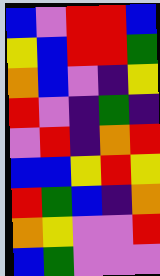[["blue", "violet", "red", "red", "blue"], ["yellow", "blue", "red", "red", "green"], ["orange", "blue", "violet", "indigo", "yellow"], ["red", "violet", "indigo", "green", "indigo"], ["violet", "red", "indigo", "orange", "red"], ["blue", "blue", "yellow", "red", "yellow"], ["red", "green", "blue", "indigo", "orange"], ["orange", "yellow", "violet", "violet", "red"], ["blue", "green", "violet", "violet", "violet"]]